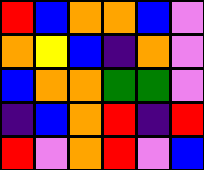[["red", "blue", "orange", "orange", "blue", "violet"], ["orange", "yellow", "blue", "indigo", "orange", "violet"], ["blue", "orange", "orange", "green", "green", "violet"], ["indigo", "blue", "orange", "red", "indigo", "red"], ["red", "violet", "orange", "red", "violet", "blue"]]